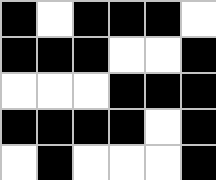[["black", "white", "black", "black", "black", "white"], ["black", "black", "black", "white", "white", "black"], ["white", "white", "white", "black", "black", "black"], ["black", "black", "black", "black", "white", "black"], ["white", "black", "white", "white", "white", "black"]]